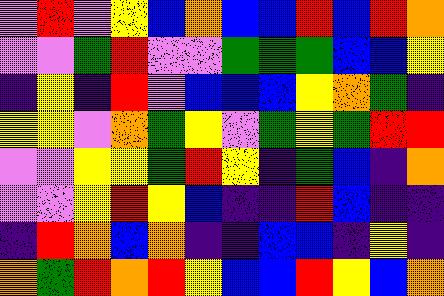[["violet", "red", "violet", "yellow", "blue", "orange", "blue", "blue", "red", "blue", "red", "orange"], ["violet", "violet", "green", "red", "violet", "violet", "green", "green", "green", "blue", "blue", "yellow"], ["indigo", "yellow", "indigo", "red", "violet", "blue", "blue", "blue", "yellow", "orange", "green", "indigo"], ["yellow", "yellow", "violet", "orange", "green", "yellow", "violet", "green", "yellow", "green", "red", "red"], ["violet", "violet", "yellow", "yellow", "green", "red", "yellow", "indigo", "green", "blue", "indigo", "orange"], ["violet", "violet", "yellow", "red", "yellow", "blue", "indigo", "indigo", "red", "blue", "indigo", "indigo"], ["indigo", "red", "orange", "blue", "orange", "indigo", "indigo", "blue", "blue", "indigo", "yellow", "indigo"], ["orange", "green", "red", "orange", "red", "yellow", "blue", "blue", "red", "yellow", "blue", "orange"]]